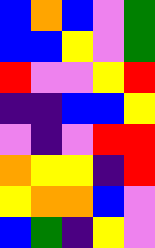[["blue", "orange", "blue", "violet", "green"], ["blue", "blue", "yellow", "violet", "green"], ["red", "violet", "violet", "yellow", "red"], ["indigo", "indigo", "blue", "blue", "yellow"], ["violet", "indigo", "violet", "red", "red"], ["orange", "yellow", "yellow", "indigo", "red"], ["yellow", "orange", "orange", "blue", "violet"], ["blue", "green", "indigo", "yellow", "violet"]]